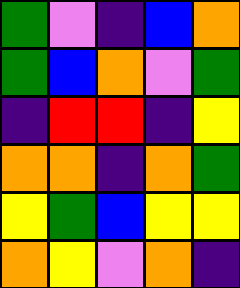[["green", "violet", "indigo", "blue", "orange"], ["green", "blue", "orange", "violet", "green"], ["indigo", "red", "red", "indigo", "yellow"], ["orange", "orange", "indigo", "orange", "green"], ["yellow", "green", "blue", "yellow", "yellow"], ["orange", "yellow", "violet", "orange", "indigo"]]